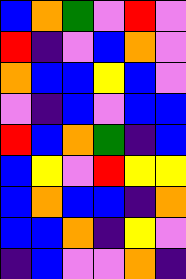[["blue", "orange", "green", "violet", "red", "violet"], ["red", "indigo", "violet", "blue", "orange", "violet"], ["orange", "blue", "blue", "yellow", "blue", "violet"], ["violet", "indigo", "blue", "violet", "blue", "blue"], ["red", "blue", "orange", "green", "indigo", "blue"], ["blue", "yellow", "violet", "red", "yellow", "yellow"], ["blue", "orange", "blue", "blue", "indigo", "orange"], ["blue", "blue", "orange", "indigo", "yellow", "violet"], ["indigo", "blue", "violet", "violet", "orange", "indigo"]]